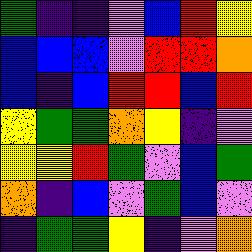[["green", "indigo", "indigo", "violet", "blue", "red", "yellow"], ["blue", "blue", "blue", "violet", "red", "red", "orange"], ["blue", "indigo", "blue", "red", "red", "blue", "red"], ["yellow", "green", "green", "orange", "yellow", "indigo", "violet"], ["yellow", "yellow", "red", "green", "violet", "blue", "green"], ["orange", "indigo", "blue", "violet", "green", "blue", "violet"], ["indigo", "green", "green", "yellow", "indigo", "violet", "orange"]]